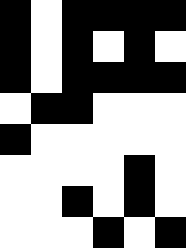[["black", "white", "black", "black", "black", "black"], ["black", "white", "black", "white", "black", "white"], ["black", "white", "black", "black", "black", "black"], ["white", "black", "black", "white", "white", "white"], ["black", "white", "white", "white", "white", "white"], ["white", "white", "white", "white", "black", "white"], ["white", "white", "black", "white", "black", "white"], ["white", "white", "white", "black", "white", "black"]]